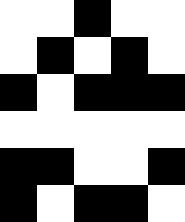[["white", "white", "black", "white", "white"], ["white", "black", "white", "black", "white"], ["black", "white", "black", "black", "black"], ["white", "white", "white", "white", "white"], ["black", "black", "white", "white", "black"], ["black", "white", "black", "black", "white"]]